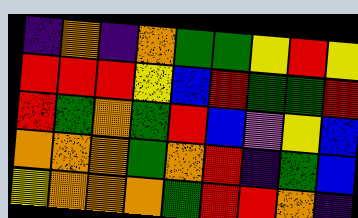[["indigo", "orange", "indigo", "orange", "green", "green", "yellow", "red", "yellow"], ["red", "red", "red", "yellow", "blue", "red", "green", "green", "red"], ["red", "green", "orange", "green", "red", "blue", "violet", "yellow", "blue"], ["orange", "orange", "orange", "green", "orange", "red", "indigo", "green", "blue"], ["yellow", "orange", "orange", "orange", "green", "red", "red", "orange", "indigo"]]